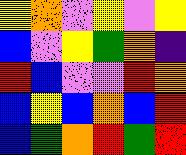[["yellow", "orange", "violet", "yellow", "violet", "yellow"], ["blue", "violet", "yellow", "green", "orange", "indigo"], ["red", "blue", "violet", "violet", "red", "orange"], ["blue", "yellow", "blue", "orange", "blue", "red"], ["blue", "green", "orange", "red", "green", "red"]]